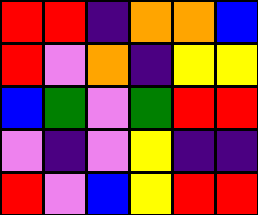[["red", "red", "indigo", "orange", "orange", "blue"], ["red", "violet", "orange", "indigo", "yellow", "yellow"], ["blue", "green", "violet", "green", "red", "red"], ["violet", "indigo", "violet", "yellow", "indigo", "indigo"], ["red", "violet", "blue", "yellow", "red", "red"]]